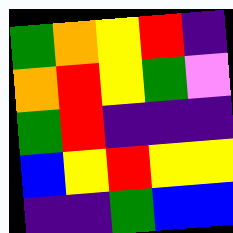[["green", "orange", "yellow", "red", "indigo"], ["orange", "red", "yellow", "green", "violet"], ["green", "red", "indigo", "indigo", "indigo"], ["blue", "yellow", "red", "yellow", "yellow"], ["indigo", "indigo", "green", "blue", "blue"]]